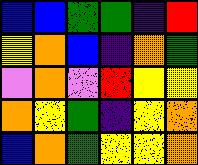[["blue", "blue", "green", "green", "indigo", "red"], ["yellow", "orange", "blue", "indigo", "orange", "green"], ["violet", "orange", "violet", "red", "yellow", "yellow"], ["orange", "yellow", "green", "indigo", "yellow", "orange"], ["blue", "orange", "green", "yellow", "yellow", "orange"]]